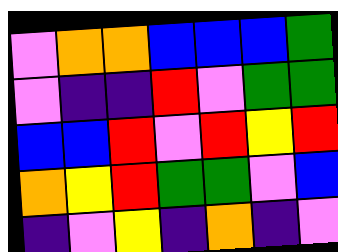[["violet", "orange", "orange", "blue", "blue", "blue", "green"], ["violet", "indigo", "indigo", "red", "violet", "green", "green"], ["blue", "blue", "red", "violet", "red", "yellow", "red"], ["orange", "yellow", "red", "green", "green", "violet", "blue"], ["indigo", "violet", "yellow", "indigo", "orange", "indigo", "violet"]]